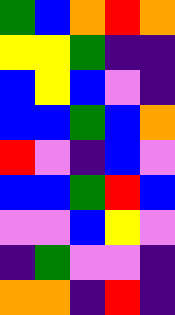[["green", "blue", "orange", "red", "orange"], ["yellow", "yellow", "green", "indigo", "indigo"], ["blue", "yellow", "blue", "violet", "indigo"], ["blue", "blue", "green", "blue", "orange"], ["red", "violet", "indigo", "blue", "violet"], ["blue", "blue", "green", "red", "blue"], ["violet", "violet", "blue", "yellow", "violet"], ["indigo", "green", "violet", "violet", "indigo"], ["orange", "orange", "indigo", "red", "indigo"]]